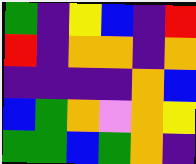[["green", "indigo", "yellow", "blue", "indigo", "red"], ["red", "indigo", "orange", "orange", "indigo", "orange"], ["indigo", "indigo", "indigo", "indigo", "orange", "blue"], ["blue", "green", "orange", "violet", "orange", "yellow"], ["green", "green", "blue", "green", "orange", "indigo"]]